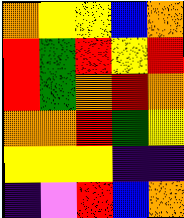[["orange", "yellow", "yellow", "blue", "orange"], ["red", "green", "red", "yellow", "red"], ["red", "green", "orange", "red", "orange"], ["orange", "orange", "red", "green", "yellow"], ["yellow", "yellow", "yellow", "indigo", "indigo"], ["indigo", "violet", "red", "blue", "orange"]]